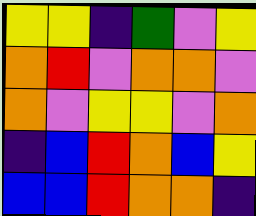[["yellow", "yellow", "indigo", "green", "violet", "yellow"], ["orange", "red", "violet", "orange", "orange", "violet"], ["orange", "violet", "yellow", "yellow", "violet", "orange"], ["indigo", "blue", "red", "orange", "blue", "yellow"], ["blue", "blue", "red", "orange", "orange", "indigo"]]